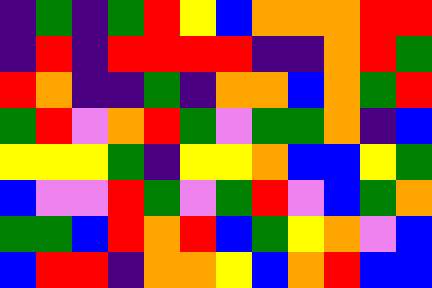[["indigo", "green", "indigo", "green", "red", "yellow", "blue", "orange", "orange", "orange", "red", "red"], ["indigo", "red", "indigo", "red", "red", "red", "red", "indigo", "indigo", "orange", "red", "green"], ["red", "orange", "indigo", "indigo", "green", "indigo", "orange", "orange", "blue", "orange", "green", "red"], ["green", "red", "violet", "orange", "red", "green", "violet", "green", "green", "orange", "indigo", "blue"], ["yellow", "yellow", "yellow", "green", "indigo", "yellow", "yellow", "orange", "blue", "blue", "yellow", "green"], ["blue", "violet", "violet", "red", "green", "violet", "green", "red", "violet", "blue", "green", "orange"], ["green", "green", "blue", "red", "orange", "red", "blue", "green", "yellow", "orange", "violet", "blue"], ["blue", "red", "red", "indigo", "orange", "orange", "yellow", "blue", "orange", "red", "blue", "blue"]]